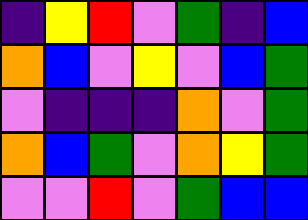[["indigo", "yellow", "red", "violet", "green", "indigo", "blue"], ["orange", "blue", "violet", "yellow", "violet", "blue", "green"], ["violet", "indigo", "indigo", "indigo", "orange", "violet", "green"], ["orange", "blue", "green", "violet", "orange", "yellow", "green"], ["violet", "violet", "red", "violet", "green", "blue", "blue"]]